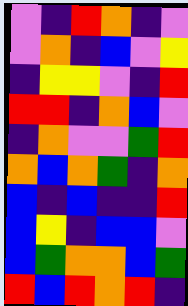[["violet", "indigo", "red", "orange", "indigo", "violet"], ["violet", "orange", "indigo", "blue", "violet", "yellow"], ["indigo", "yellow", "yellow", "violet", "indigo", "red"], ["red", "red", "indigo", "orange", "blue", "violet"], ["indigo", "orange", "violet", "violet", "green", "red"], ["orange", "blue", "orange", "green", "indigo", "orange"], ["blue", "indigo", "blue", "indigo", "indigo", "red"], ["blue", "yellow", "indigo", "blue", "blue", "violet"], ["blue", "green", "orange", "orange", "blue", "green"], ["red", "blue", "red", "orange", "red", "indigo"]]